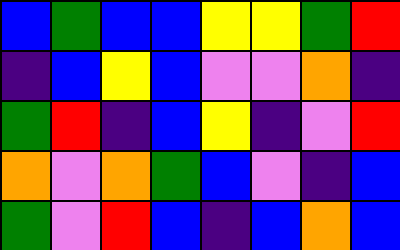[["blue", "green", "blue", "blue", "yellow", "yellow", "green", "red"], ["indigo", "blue", "yellow", "blue", "violet", "violet", "orange", "indigo"], ["green", "red", "indigo", "blue", "yellow", "indigo", "violet", "red"], ["orange", "violet", "orange", "green", "blue", "violet", "indigo", "blue"], ["green", "violet", "red", "blue", "indigo", "blue", "orange", "blue"]]